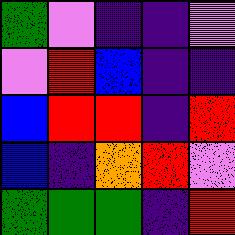[["green", "violet", "indigo", "indigo", "violet"], ["violet", "red", "blue", "indigo", "indigo"], ["blue", "red", "red", "indigo", "red"], ["blue", "indigo", "orange", "red", "violet"], ["green", "green", "green", "indigo", "red"]]